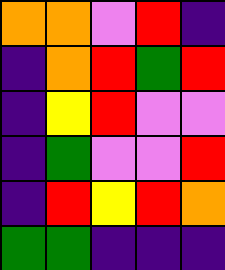[["orange", "orange", "violet", "red", "indigo"], ["indigo", "orange", "red", "green", "red"], ["indigo", "yellow", "red", "violet", "violet"], ["indigo", "green", "violet", "violet", "red"], ["indigo", "red", "yellow", "red", "orange"], ["green", "green", "indigo", "indigo", "indigo"]]